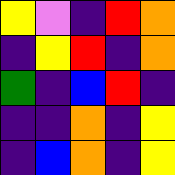[["yellow", "violet", "indigo", "red", "orange"], ["indigo", "yellow", "red", "indigo", "orange"], ["green", "indigo", "blue", "red", "indigo"], ["indigo", "indigo", "orange", "indigo", "yellow"], ["indigo", "blue", "orange", "indigo", "yellow"]]